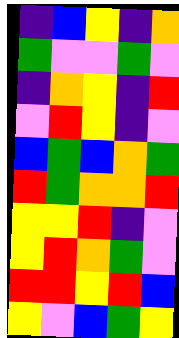[["indigo", "blue", "yellow", "indigo", "orange"], ["green", "violet", "violet", "green", "violet"], ["indigo", "orange", "yellow", "indigo", "red"], ["violet", "red", "yellow", "indigo", "violet"], ["blue", "green", "blue", "orange", "green"], ["red", "green", "orange", "orange", "red"], ["yellow", "yellow", "red", "indigo", "violet"], ["yellow", "red", "orange", "green", "violet"], ["red", "red", "yellow", "red", "blue"], ["yellow", "violet", "blue", "green", "yellow"]]